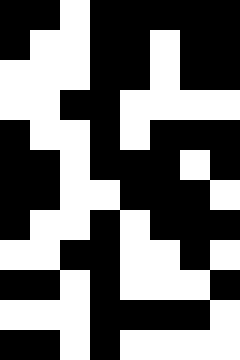[["black", "black", "white", "black", "black", "black", "black", "black"], ["black", "white", "white", "black", "black", "white", "black", "black"], ["white", "white", "white", "black", "black", "white", "black", "black"], ["white", "white", "black", "black", "white", "white", "white", "white"], ["black", "white", "white", "black", "white", "black", "black", "black"], ["black", "black", "white", "black", "black", "black", "white", "black"], ["black", "black", "white", "white", "black", "black", "black", "white"], ["black", "white", "white", "black", "white", "black", "black", "black"], ["white", "white", "black", "black", "white", "white", "black", "white"], ["black", "black", "white", "black", "white", "white", "white", "black"], ["white", "white", "white", "black", "black", "black", "black", "white"], ["black", "black", "white", "black", "white", "white", "white", "white"]]